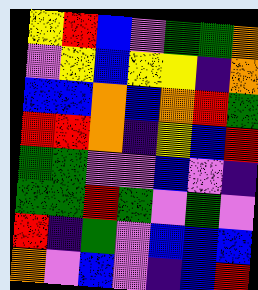[["yellow", "red", "blue", "violet", "green", "green", "orange"], ["violet", "yellow", "blue", "yellow", "yellow", "indigo", "orange"], ["blue", "blue", "orange", "blue", "orange", "red", "green"], ["red", "red", "orange", "indigo", "yellow", "blue", "red"], ["green", "green", "violet", "violet", "blue", "violet", "indigo"], ["green", "green", "red", "green", "violet", "green", "violet"], ["red", "indigo", "green", "violet", "blue", "blue", "blue"], ["orange", "violet", "blue", "violet", "indigo", "blue", "red"]]